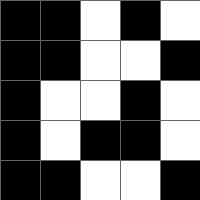[["black", "black", "white", "black", "white"], ["black", "black", "white", "white", "black"], ["black", "white", "white", "black", "white"], ["black", "white", "black", "black", "white"], ["black", "black", "white", "white", "black"]]